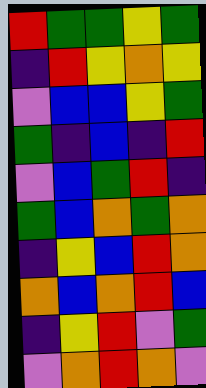[["red", "green", "green", "yellow", "green"], ["indigo", "red", "yellow", "orange", "yellow"], ["violet", "blue", "blue", "yellow", "green"], ["green", "indigo", "blue", "indigo", "red"], ["violet", "blue", "green", "red", "indigo"], ["green", "blue", "orange", "green", "orange"], ["indigo", "yellow", "blue", "red", "orange"], ["orange", "blue", "orange", "red", "blue"], ["indigo", "yellow", "red", "violet", "green"], ["violet", "orange", "red", "orange", "violet"]]